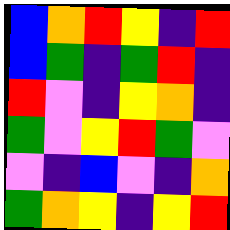[["blue", "orange", "red", "yellow", "indigo", "red"], ["blue", "green", "indigo", "green", "red", "indigo"], ["red", "violet", "indigo", "yellow", "orange", "indigo"], ["green", "violet", "yellow", "red", "green", "violet"], ["violet", "indigo", "blue", "violet", "indigo", "orange"], ["green", "orange", "yellow", "indigo", "yellow", "red"]]